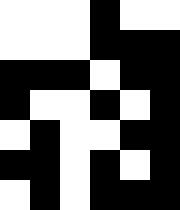[["white", "white", "white", "black", "white", "white"], ["white", "white", "white", "black", "black", "black"], ["black", "black", "black", "white", "black", "black"], ["black", "white", "white", "black", "white", "black"], ["white", "black", "white", "white", "black", "black"], ["black", "black", "white", "black", "white", "black"], ["white", "black", "white", "black", "black", "black"]]